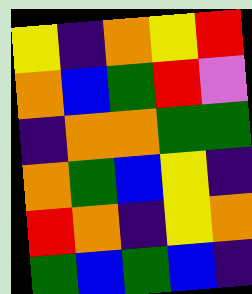[["yellow", "indigo", "orange", "yellow", "red"], ["orange", "blue", "green", "red", "violet"], ["indigo", "orange", "orange", "green", "green"], ["orange", "green", "blue", "yellow", "indigo"], ["red", "orange", "indigo", "yellow", "orange"], ["green", "blue", "green", "blue", "indigo"]]